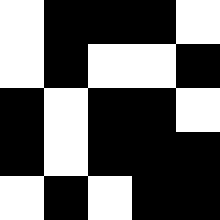[["white", "black", "black", "black", "white"], ["white", "black", "white", "white", "black"], ["black", "white", "black", "black", "white"], ["black", "white", "black", "black", "black"], ["white", "black", "white", "black", "black"]]